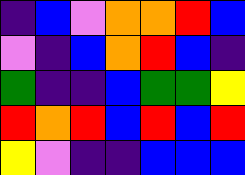[["indigo", "blue", "violet", "orange", "orange", "red", "blue"], ["violet", "indigo", "blue", "orange", "red", "blue", "indigo"], ["green", "indigo", "indigo", "blue", "green", "green", "yellow"], ["red", "orange", "red", "blue", "red", "blue", "red"], ["yellow", "violet", "indigo", "indigo", "blue", "blue", "blue"]]